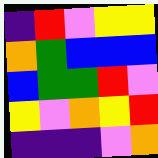[["indigo", "red", "violet", "yellow", "yellow"], ["orange", "green", "blue", "blue", "blue"], ["blue", "green", "green", "red", "violet"], ["yellow", "violet", "orange", "yellow", "red"], ["indigo", "indigo", "indigo", "violet", "orange"]]